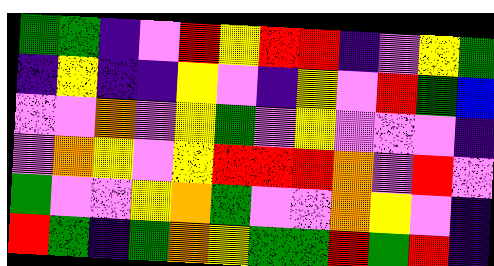[["green", "green", "indigo", "violet", "red", "yellow", "red", "red", "indigo", "violet", "yellow", "green"], ["indigo", "yellow", "indigo", "indigo", "yellow", "violet", "indigo", "yellow", "violet", "red", "green", "blue"], ["violet", "violet", "orange", "violet", "yellow", "green", "violet", "yellow", "violet", "violet", "violet", "indigo"], ["violet", "orange", "yellow", "violet", "yellow", "red", "red", "red", "orange", "violet", "red", "violet"], ["green", "violet", "violet", "yellow", "orange", "green", "violet", "violet", "orange", "yellow", "violet", "indigo"], ["red", "green", "indigo", "green", "orange", "yellow", "green", "green", "red", "green", "red", "indigo"]]